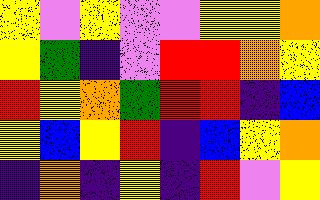[["yellow", "violet", "yellow", "violet", "violet", "yellow", "yellow", "orange"], ["yellow", "green", "indigo", "violet", "red", "red", "orange", "yellow"], ["red", "yellow", "orange", "green", "red", "red", "indigo", "blue"], ["yellow", "blue", "yellow", "red", "indigo", "blue", "yellow", "orange"], ["indigo", "orange", "indigo", "yellow", "indigo", "red", "violet", "yellow"]]